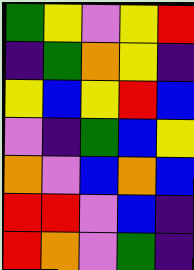[["green", "yellow", "violet", "yellow", "red"], ["indigo", "green", "orange", "yellow", "indigo"], ["yellow", "blue", "yellow", "red", "blue"], ["violet", "indigo", "green", "blue", "yellow"], ["orange", "violet", "blue", "orange", "blue"], ["red", "red", "violet", "blue", "indigo"], ["red", "orange", "violet", "green", "indigo"]]